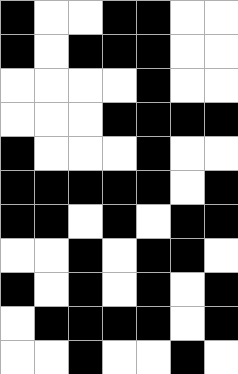[["black", "white", "white", "black", "black", "white", "white"], ["black", "white", "black", "black", "black", "white", "white"], ["white", "white", "white", "white", "black", "white", "white"], ["white", "white", "white", "black", "black", "black", "black"], ["black", "white", "white", "white", "black", "white", "white"], ["black", "black", "black", "black", "black", "white", "black"], ["black", "black", "white", "black", "white", "black", "black"], ["white", "white", "black", "white", "black", "black", "white"], ["black", "white", "black", "white", "black", "white", "black"], ["white", "black", "black", "black", "black", "white", "black"], ["white", "white", "black", "white", "white", "black", "white"]]